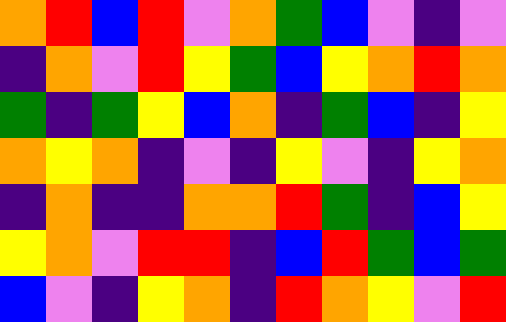[["orange", "red", "blue", "red", "violet", "orange", "green", "blue", "violet", "indigo", "violet"], ["indigo", "orange", "violet", "red", "yellow", "green", "blue", "yellow", "orange", "red", "orange"], ["green", "indigo", "green", "yellow", "blue", "orange", "indigo", "green", "blue", "indigo", "yellow"], ["orange", "yellow", "orange", "indigo", "violet", "indigo", "yellow", "violet", "indigo", "yellow", "orange"], ["indigo", "orange", "indigo", "indigo", "orange", "orange", "red", "green", "indigo", "blue", "yellow"], ["yellow", "orange", "violet", "red", "red", "indigo", "blue", "red", "green", "blue", "green"], ["blue", "violet", "indigo", "yellow", "orange", "indigo", "red", "orange", "yellow", "violet", "red"]]